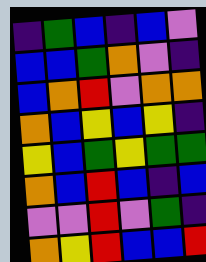[["indigo", "green", "blue", "indigo", "blue", "violet"], ["blue", "blue", "green", "orange", "violet", "indigo"], ["blue", "orange", "red", "violet", "orange", "orange"], ["orange", "blue", "yellow", "blue", "yellow", "indigo"], ["yellow", "blue", "green", "yellow", "green", "green"], ["orange", "blue", "red", "blue", "indigo", "blue"], ["violet", "violet", "red", "violet", "green", "indigo"], ["orange", "yellow", "red", "blue", "blue", "red"]]